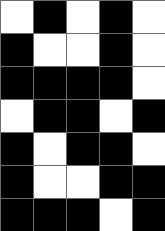[["white", "black", "white", "black", "white"], ["black", "white", "white", "black", "white"], ["black", "black", "black", "black", "white"], ["white", "black", "black", "white", "black"], ["black", "white", "black", "black", "white"], ["black", "white", "white", "black", "black"], ["black", "black", "black", "white", "black"]]